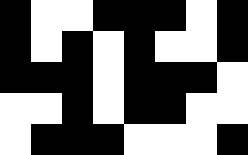[["black", "white", "white", "black", "black", "black", "white", "black"], ["black", "white", "black", "white", "black", "white", "white", "black"], ["black", "black", "black", "white", "black", "black", "black", "white"], ["white", "white", "black", "white", "black", "black", "white", "white"], ["white", "black", "black", "black", "white", "white", "white", "black"]]